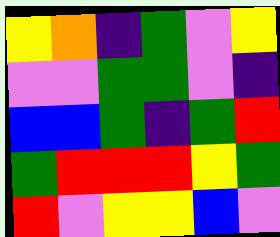[["yellow", "orange", "indigo", "green", "violet", "yellow"], ["violet", "violet", "green", "green", "violet", "indigo"], ["blue", "blue", "green", "indigo", "green", "red"], ["green", "red", "red", "red", "yellow", "green"], ["red", "violet", "yellow", "yellow", "blue", "violet"]]